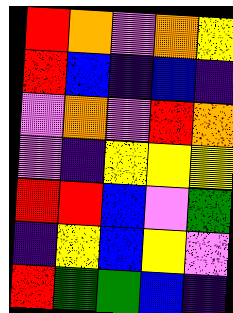[["red", "orange", "violet", "orange", "yellow"], ["red", "blue", "indigo", "blue", "indigo"], ["violet", "orange", "violet", "red", "orange"], ["violet", "indigo", "yellow", "yellow", "yellow"], ["red", "red", "blue", "violet", "green"], ["indigo", "yellow", "blue", "yellow", "violet"], ["red", "green", "green", "blue", "indigo"]]